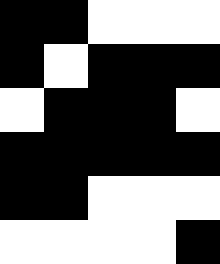[["black", "black", "white", "white", "white"], ["black", "white", "black", "black", "black"], ["white", "black", "black", "black", "white"], ["black", "black", "black", "black", "black"], ["black", "black", "white", "white", "white"], ["white", "white", "white", "white", "black"]]